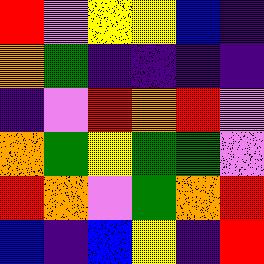[["red", "violet", "yellow", "yellow", "blue", "indigo"], ["orange", "green", "indigo", "indigo", "indigo", "indigo"], ["indigo", "violet", "red", "orange", "red", "violet"], ["orange", "green", "yellow", "green", "green", "violet"], ["red", "orange", "violet", "green", "orange", "red"], ["blue", "indigo", "blue", "yellow", "indigo", "red"]]